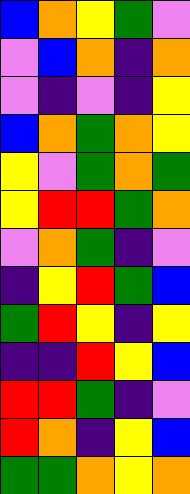[["blue", "orange", "yellow", "green", "violet"], ["violet", "blue", "orange", "indigo", "orange"], ["violet", "indigo", "violet", "indigo", "yellow"], ["blue", "orange", "green", "orange", "yellow"], ["yellow", "violet", "green", "orange", "green"], ["yellow", "red", "red", "green", "orange"], ["violet", "orange", "green", "indigo", "violet"], ["indigo", "yellow", "red", "green", "blue"], ["green", "red", "yellow", "indigo", "yellow"], ["indigo", "indigo", "red", "yellow", "blue"], ["red", "red", "green", "indigo", "violet"], ["red", "orange", "indigo", "yellow", "blue"], ["green", "green", "orange", "yellow", "orange"]]